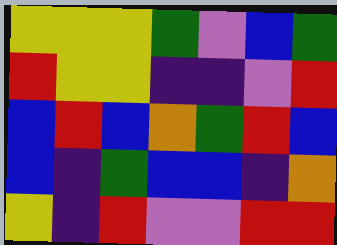[["yellow", "yellow", "yellow", "green", "violet", "blue", "green"], ["red", "yellow", "yellow", "indigo", "indigo", "violet", "red"], ["blue", "red", "blue", "orange", "green", "red", "blue"], ["blue", "indigo", "green", "blue", "blue", "indigo", "orange"], ["yellow", "indigo", "red", "violet", "violet", "red", "red"]]